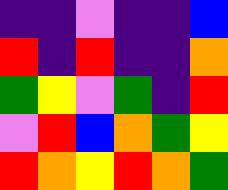[["indigo", "indigo", "violet", "indigo", "indigo", "blue"], ["red", "indigo", "red", "indigo", "indigo", "orange"], ["green", "yellow", "violet", "green", "indigo", "red"], ["violet", "red", "blue", "orange", "green", "yellow"], ["red", "orange", "yellow", "red", "orange", "green"]]